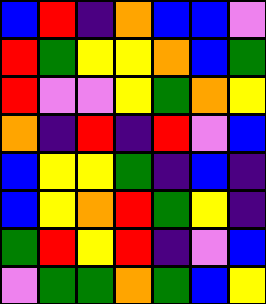[["blue", "red", "indigo", "orange", "blue", "blue", "violet"], ["red", "green", "yellow", "yellow", "orange", "blue", "green"], ["red", "violet", "violet", "yellow", "green", "orange", "yellow"], ["orange", "indigo", "red", "indigo", "red", "violet", "blue"], ["blue", "yellow", "yellow", "green", "indigo", "blue", "indigo"], ["blue", "yellow", "orange", "red", "green", "yellow", "indigo"], ["green", "red", "yellow", "red", "indigo", "violet", "blue"], ["violet", "green", "green", "orange", "green", "blue", "yellow"]]